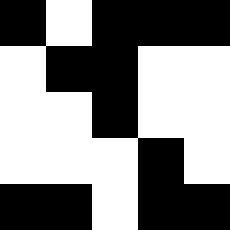[["black", "white", "black", "black", "black"], ["white", "black", "black", "white", "white"], ["white", "white", "black", "white", "white"], ["white", "white", "white", "black", "white"], ["black", "black", "white", "black", "black"]]